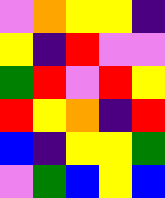[["violet", "orange", "yellow", "yellow", "indigo"], ["yellow", "indigo", "red", "violet", "violet"], ["green", "red", "violet", "red", "yellow"], ["red", "yellow", "orange", "indigo", "red"], ["blue", "indigo", "yellow", "yellow", "green"], ["violet", "green", "blue", "yellow", "blue"]]